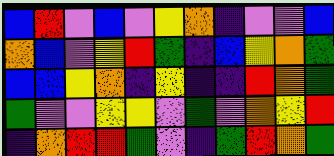[["blue", "red", "violet", "blue", "violet", "yellow", "orange", "indigo", "violet", "violet", "blue"], ["orange", "blue", "violet", "yellow", "red", "green", "indigo", "blue", "yellow", "orange", "green"], ["blue", "blue", "yellow", "orange", "indigo", "yellow", "indigo", "indigo", "red", "orange", "green"], ["green", "violet", "violet", "yellow", "yellow", "violet", "green", "violet", "orange", "yellow", "red"], ["indigo", "orange", "red", "red", "green", "violet", "indigo", "green", "red", "orange", "green"]]